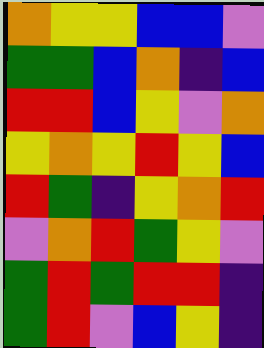[["orange", "yellow", "yellow", "blue", "blue", "violet"], ["green", "green", "blue", "orange", "indigo", "blue"], ["red", "red", "blue", "yellow", "violet", "orange"], ["yellow", "orange", "yellow", "red", "yellow", "blue"], ["red", "green", "indigo", "yellow", "orange", "red"], ["violet", "orange", "red", "green", "yellow", "violet"], ["green", "red", "green", "red", "red", "indigo"], ["green", "red", "violet", "blue", "yellow", "indigo"]]